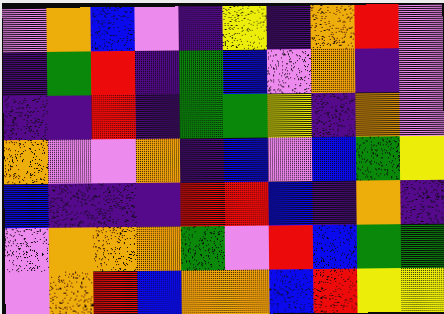[["violet", "orange", "blue", "violet", "indigo", "yellow", "indigo", "orange", "red", "violet"], ["indigo", "green", "red", "indigo", "green", "blue", "violet", "orange", "indigo", "violet"], ["indigo", "indigo", "red", "indigo", "green", "green", "yellow", "indigo", "orange", "violet"], ["orange", "violet", "violet", "orange", "indigo", "blue", "violet", "blue", "green", "yellow"], ["blue", "indigo", "indigo", "indigo", "red", "red", "blue", "indigo", "orange", "indigo"], ["violet", "orange", "orange", "orange", "green", "violet", "red", "blue", "green", "green"], ["violet", "orange", "red", "blue", "orange", "orange", "blue", "red", "yellow", "yellow"]]